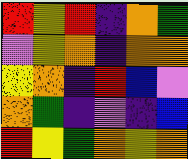[["red", "yellow", "red", "indigo", "orange", "green"], ["violet", "yellow", "orange", "indigo", "orange", "orange"], ["yellow", "orange", "indigo", "red", "blue", "violet"], ["orange", "green", "indigo", "violet", "indigo", "blue"], ["red", "yellow", "green", "orange", "yellow", "orange"]]